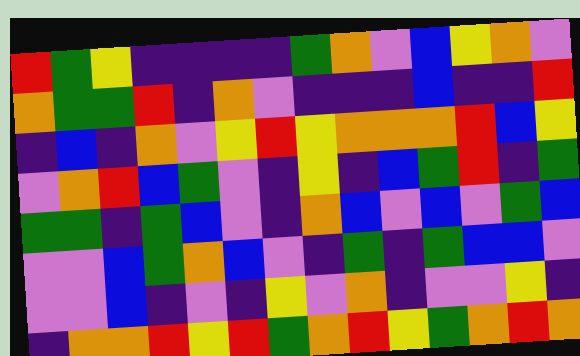[["red", "green", "yellow", "indigo", "indigo", "indigo", "indigo", "green", "orange", "violet", "blue", "yellow", "orange", "violet"], ["orange", "green", "green", "red", "indigo", "orange", "violet", "indigo", "indigo", "indigo", "blue", "indigo", "indigo", "red"], ["indigo", "blue", "indigo", "orange", "violet", "yellow", "red", "yellow", "orange", "orange", "orange", "red", "blue", "yellow"], ["violet", "orange", "red", "blue", "green", "violet", "indigo", "yellow", "indigo", "blue", "green", "red", "indigo", "green"], ["green", "green", "indigo", "green", "blue", "violet", "indigo", "orange", "blue", "violet", "blue", "violet", "green", "blue"], ["violet", "violet", "blue", "green", "orange", "blue", "violet", "indigo", "green", "indigo", "green", "blue", "blue", "violet"], ["violet", "violet", "blue", "indigo", "violet", "indigo", "yellow", "violet", "orange", "indigo", "violet", "violet", "yellow", "indigo"], ["indigo", "orange", "orange", "red", "yellow", "red", "green", "orange", "red", "yellow", "green", "orange", "red", "orange"]]